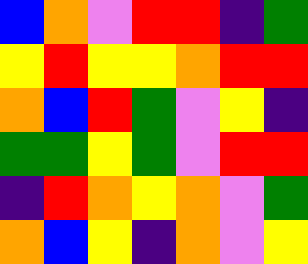[["blue", "orange", "violet", "red", "red", "indigo", "green"], ["yellow", "red", "yellow", "yellow", "orange", "red", "red"], ["orange", "blue", "red", "green", "violet", "yellow", "indigo"], ["green", "green", "yellow", "green", "violet", "red", "red"], ["indigo", "red", "orange", "yellow", "orange", "violet", "green"], ["orange", "blue", "yellow", "indigo", "orange", "violet", "yellow"]]